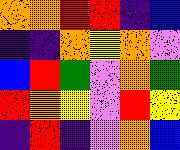[["orange", "orange", "red", "red", "indigo", "blue"], ["indigo", "indigo", "orange", "yellow", "orange", "violet"], ["blue", "red", "green", "violet", "orange", "green"], ["red", "orange", "yellow", "violet", "red", "yellow"], ["indigo", "red", "indigo", "violet", "orange", "blue"]]